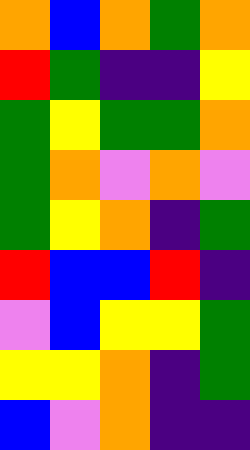[["orange", "blue", "orange", "green", "orange"], ["red", "green", "indigo", "indigo", "yellow"], ["green", "yellow", "green", "green", "orange"], ["green", "orange", "violet", "orange", "violet"], ["green", "yellow", "orange", "indigo", "green"], ["red", "blue", "blue", "red", "indigo"], ["violet", "blue", "yellow", "yellow", "green"], ["yellow", "yellow", "orange", "indigo", "green"], ["blue", "violet", "orange", "indigo", "indigo"]]